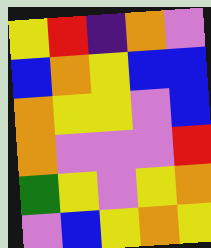[["yellow", "red", "indigo", "orange", "violet"], ["blue", "orange", "yellow", "blue", "blue"], ["orange", "yellow", "yellow", "violet", "blue"], ["orange", "violet", "violet", "violet", "red"], ["green", "yellow", "violet", "yellow", "orange"], ["violet", "blue", "yellow", "orange", "yellow"]]